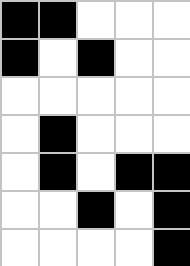[["black", "black", "white", "white", "white"], ["black", "white", "black", "white", "white"], ["white", "white", "white", "white", "white"], ["white", "black", "white", "white", "white"], ["white", "black", "white", "black", "black"], ["white", "white", "black", "white", "black"], ["white", "white", "white", "white", "black"]]